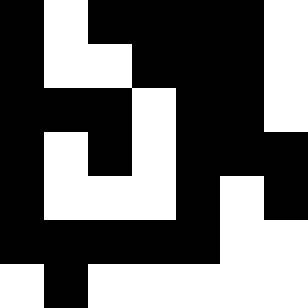[["black", "white", "black", "black", "black", "black", "white"], ["black", "white", "white", "black", "black", "black", "white"], ["black", "black", "black", "white", "black", "black", "white"], ["black", "white", "black", "white", "black", "black", "black"], ["black", "white", "white", "white", "black", "white", "black"], ["black", "black", "black", "black", "black", "white", "white"], ["white", "black", "white", "white", "white", "white", "white"]]